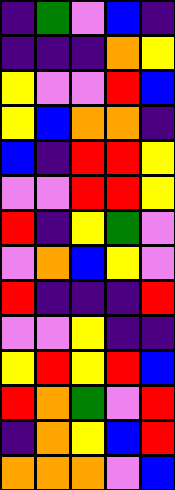[["indigo", "green", "violet", "blue", "indigo"], ["indigo", "indigo", "indigo", "orange", "yellow"], ["yellow", "violet", "violet", "red", "blue"], ["yellow", "blue", "orange", "orange", "indigo"], ["blue", "indigo", "red", "red", "yellow"], ["violet", "violet", "red", "red", "yellow"], ["red", "indigo", "yellow", "green", "violet"], ["violet", "orange", "blue", "yellow", "violet"], ["red", "indigo", "indigo", "indigo", "red"], ["violet", "violet", "yellow", "indigo", "indigo"], ["yellow", "red", "yellow", "red", "blue"], ["red", "orange", "green", "violet", "red"], ["indigo", "orange", "yellow", "blue", "red"], ["orange", "orange", "orange", "violet", "blue"]]